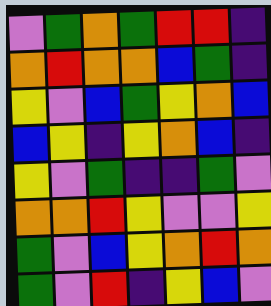[["violet", "green", "orange", "green", "red", "red", "indigo"], ["orange", "red", "orange", "orange", "blue", "green", "indigo"], ["yellow", "violet", "blue", "green", "yellow", "orange", "blue"], ["blue", "yellow", "indigo", "yellow", "orange", "blue", "indigo"], ["yellow", "violet", "green", "indigo", "indigo", "green", "violet"], ["orange", "orange", "red", "yellow", "violet", "violet", "yellow"], ["green", "violet", "blue", "yellow", "orange", "red", "orange"], ["green", "violet", "red", "indigo", "yellow", "blue", "violet"]]